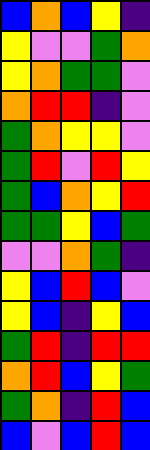[["blue", "orange", "blue", "yellow", "indigo"], ["yellow", "violet", "violet", "green", "orange"], ["yellow", "orange", "green", "green", "violet"], ["orange", "red", "red", "indigo", "violet"], ["green", "orange", "yellow", "yellow", "violet"], ["green", "red", "violet", "red", "yellow"], ["green", "blue", "orange", "yellow", "red"], ["green", "green", "yellow", "blue", "green"], ["violet", "violet", "orange", "green", "indigo"], ["yellow", "blue", "red", "blue", "violet"], ["yellow", "blue", "indigo", "yellow", "blue"], ["green", "red", "indigo", "red", "red"], ["orange", "red", "blue", "yellow", "green"], ["green", "orange", "indigo", "red", "blue"], ["blue", "violet", "blue", "red", "blue"]]